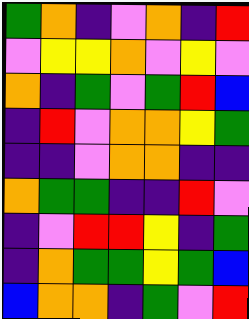[["green", "orange", "indigo", "violet", "orange", "indigo", "red"], ["violet", "yellow", "yellow", "orange", "violet", "yellow", "violet"], ["orange", "indigo", "green", "violet", "green", "red", "blue"], ["indigo", "red", "violet", "orange", "orange", "yellow", "green"], ["indigo", "indigo", "violet", "orange", "orange", "indigo", "indigo"], ["orange", "green", "green", "indigo", "indigo", "red", "violet"], ["indigo", "violet", "red", "red", "yellow", "indigo", "green"], ["indigo", "orange", "green", "green", "yellow", "green", "blue"], ["blue", "orange", "orange", "indigo", "green", "violet", "red"]]